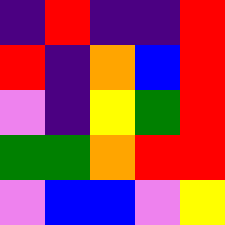[["indigo", "red", "indigo", "indigo", "red"], ["red", "indigo", "orange", "blue", "red"], ["violet", "indigo", "yellow", "green", "red"], ["green", "green", "orange", "red", "red"], ["violet", "blue", "blue", "violet", "yellow"]]